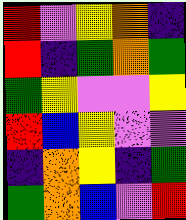[["red", "violet", "yellow", "orange", "indigo"], ["red", "indigo", "green", "orange", "green"], ["green", "yellow", "violet", "violet", "yellow"], ["red", "blue", "yellow", "violet", "violet"], ["indigo", "orange", "yellow", "indigo", "green"], ["green", "orange", "blue", "violet", "red"]]